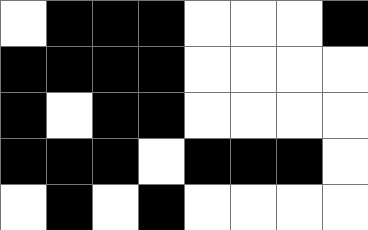[["white", "black", "black", "black", "white", "white", "white", "black"], ["black", "black", "black", "black", "white", "white", "white", "white"], ["black", "white", "black", "black", "white", "white", "white", "white"], ["black", "black", "black", "white", "black", "black", "black", "white"], ["white", "black", "white", "black", "white", "white", "white", "white"]]